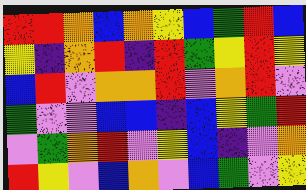[["red", "red", "orange", "blue", "orange", "yellow", "blue", "green", "red", "blue"], ["yellow", "indigo", "orange", "red", "indigo", "red", "green", "yellow", "red", "yellow"], ["blue", "red", "violet", "orange", "orange", "red", "violet", "orange", "red", "violet"], ["green", "violet", "violet", "blue", "blue", "indigo", "blue", "yellow", "green", "red"], ["violet", "green", "orange", "red", "violet", "yellow", "blue", "indigo", "violet", "orange"], ["red", "yellow", "violet", "blue", "orange", "violet", "blue", "green", "violet", "yellow"]]